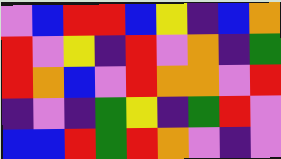[["violet", "blue", "red", "red", "blue", "yellow", "indigo", "blue", "orange"], ["red", "violet", "yellow", "indigo", "red", "violet", "orange", "indigo", "green"], ["red", "orange", "blue", "violet", "red", "orange", "orange", "violet", "red"], ["indigo", "violet", "indigo", "green", "yellow", "indigo", "green", "red", "violet"], ["blue", "blue", "red", "green", "red", "orange", "violet", "indigo", "violet"]]